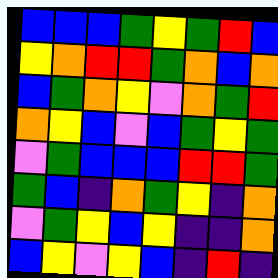[["blue", "blue", "blue", "green", "yellow", "green", "red", "blue"], ["yellow", "orange", "red", "red", "green", "orange", "blue", "orange"], ["blue", "green", "orange", "yellow", "violet", "orange", "green", "red"], ["orange", "yellow", "blue", "violet", "blue", "green", "yellow", "green"], ["violet", "green", "blue", "blue", "blue", "red", "red", "green"], ["green", "blue", "indigo", "orange", "green", "yellow", "indigo", "orange"], ["violet", "green", "yellow", "blue", "yellow", "indigo", "indigo", "orange"], ["blue", "yellow", "violet", "yellow", "blue", "indigo", "red", "indigo"]]